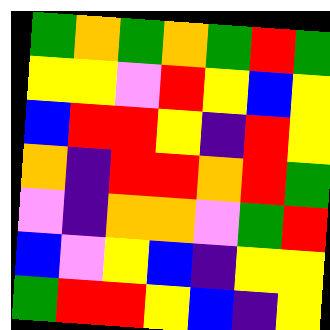[["green", "orange", "green", "orange", "green", "red", "green"], ["yellow", "yellow", "violet", "red", "yellow", "blue", "yellow"], ["blue", "red", "red", "yellow", "indigo", "red", "yellow"], ["orange", "indigo", "red", "red", "orange", "red", "green"], ["violet", "indigo", "orange", "orange", "violet", "green", "red"], ["blue", "violet", "yellow", "blue", "indigo", "yellow", "yellow"], ["green", "red", "red", "yellow", "blue", "indigo", "yellow"]]